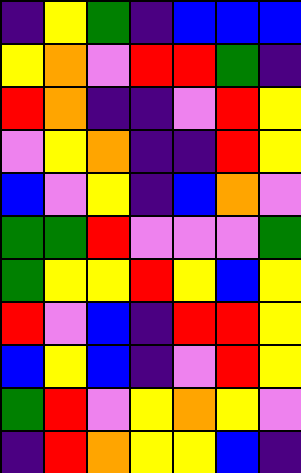[["indigo", "yellow", "green", "indigo", "blue", "blue", "blue"], ["yellow", "orange", "violet", "red", "red", "green", "indigo"], ["red", "orange", "indigo", "indigo", "violet", "red", "yellow"], ["violet", "yellow", "orange", "indigo", "indigo", "red", "yellow"], ["blue", "violet", "yellow", "indigo", "blue", "orange", "violet"], ["green", "green", "red", "violet", "violet", "violet", "green"], ["green", "yellow", "yellow", "red", "yellow", "blue", "yellow"], ["red", "violet", "blue", "indigo", "red", "red", "yellow"], ["blue", "yellow", "blue", "indigo", "violet", "red", "yellow"], ["green", "red", "violet", "yellow", "orange", "yellow", "violet"], ["indigo", "red", "orange", "yellow", "yellow", "blue", "indigo"]]